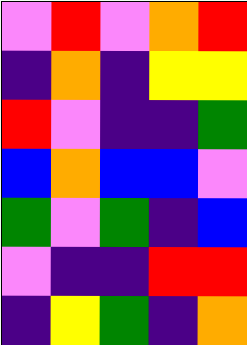[["violet", "red", "violet", "orange", "red"], ["indigo", "orange", "indigo", "yellow", "yellow"], ["red", "violet", "indigo", "indigo", "green"], ["blue", "orange", "blue", "blue", "violet"], ["green", "violet", "green", "indigo", "blue"], ["violet", "indigo", "indigo", "red", "red"], ["indigo", "yellow", "green", "indigo", "orange"]]